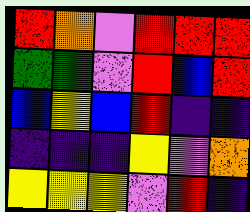[["red", "orange", "violet", "red", "red", "red"], ["green", "green", "violet", "red", "blue", "red"], ["blue", "yellow", "blue", "red", "indigo", "indigo"], ["indigo", "indigo", "indigo", "yellow", "violet", "orange"], ["yellow", "yellow", "yellow", "violet", "red", "indigo"]]